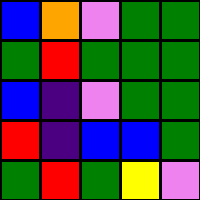[["blue", "orange", "violet", "green", "green"], ["green", "red", "green", "green", "green"], ["blue", "indigo", "violet", "green", "green"], ["red", "indigo", "blue", "blue", "green"], ["green", "red", "green", "yellow", "violet"]]